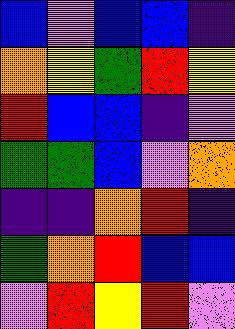[["blue", "violet", "blue", "blue", "indigo"], ["orange", "yellow", "green", "red", "yellow"], ["red", "blue", "blue", "indigo", "violet"], ["green", "green", "blue", "violet", "orange"], ["indigo", "indigo", "orange", "red", "indigo"], ["green", "orange", "red", "blue", "blue"], ["violet", "red", "yellow", "red", "violet"]]